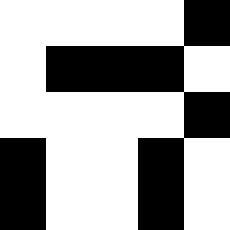[["white", "white", "white", "white", "black"], ["white", "black", "black", "black", "white"], ["white", "white", "white", "white", "black"], ["black", "white", "white", "black", "white"], ["black", "white", "white", "black", "white"]]